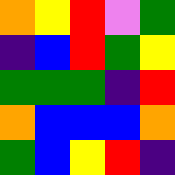[["orange", "yellow", "red", "violet", "green"], ["indigo", "blue", "red", "green", "yellow"], ["green", "green", "green", "indigo", "red"], ["orange", "blue", "blue", "blue", "orange"], ["green", "blue", "yellow", "red", "indigo"]]